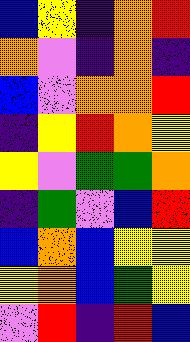[["blue", "yellow", "indigo", "orange", "red"], ["orange", "violet", "indigo", "orange", "indigo"], ["blue", "violet", "orange", "orange", "red"], ["indigo", "yellow", "red", "orange", "yellow"], ["yellow", "violet", "green", "green", "orange"], ["indigo", "green", "violet", "blue", "red"], ["blue", "orange", "blue", "yellow", "yellow"], ["yellow", "orange", "blue", "green", "yellow"], ["violet", "red", "indigo", "red", "blue"]]